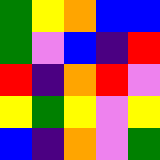[["green", "yellow", "orange", "blue", "blue"], ["green", "violet", "blue", "indigo", "red"], ["red", "indigo", "orange", "red", "violet"], ["yellow", "green", "yellow", "violet", "yellow"], ["blue", "indigo", "orange", "violet", "green"]]